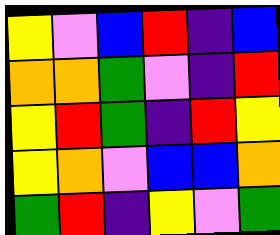[["yellow", "violet", "blue", "red", "indigo", "blue"], ["orange", "orange", "green", "violet", "indigo", "red"], ["yellow", "red", "green", "indigo", "red", "yellow"], ["yellow", "orange", "violet", "blue", "blue", "orange"], ["green", "red", "indigo", "yellow", "violet", "green"]]